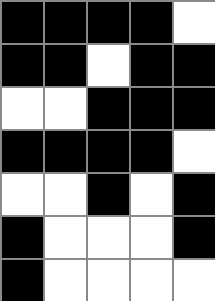[["black", "black", "black", "black", "white"], ["black", "black", "white", "black", "black"], ["white", "white", "black", "black", "black"], ["black", "black", "black", "black", "white"], ["white", "white", "black", "white", "black"], ["black", "white", "white", "white", "black"], ["black", "white", "white", "white", "white"]]